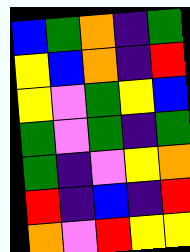[["blue", "green", "orange", "indigo", "green"], ["yellow", "blue", "orange", "indigo", "red"], ["yellow", "violet", "green", "yellow", "blue"], ["green", "violet", "green", "indigo", "green"], ["green", "indigo", "violet", "yellow", "orange"], ["red", "indigo", "blue", "indigo", "red"], ["orange", "violet", "red", "yellow", "yellow"]]